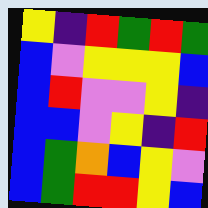[["yellow", "indigo", "red", "green", "red", "green"], ["blue", "violet", "yellow", "yellow", "yellow", "blue"], ["blue", "red", "violet", "violet", "yellow", "indigo"], ["blue", "blue", "violet", "yellow", "indigo", "red"], ["blue", "green", "orange", "blue", "yellow", "violet"], ["blue", "green", "red", "red", "yellow", "blue"]]